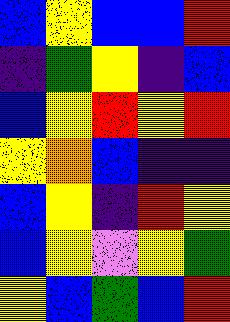[["blue", "yellow", "blue", "blue", "red"], ["indigo", "green", "yellow", "indigo", "blue"], ["blue", "yellow", "red", "yellow", "red"], ["yellow", "orange", "blue", "indigo", "indigo"], ["blue", "yellow", "indigo", "red", "yellow"], ["blue", "yellow", "violet", "yellow", "green"], ["yellow", "blue", "green", "blue", "red"]]